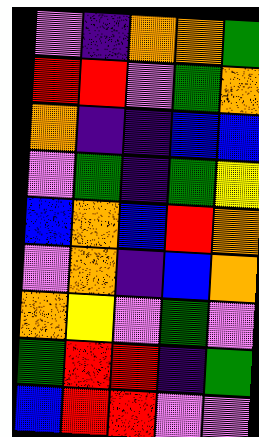[["violet", "indigo", "orange", "orange", "green"], ["red", "red", "violet", "green", "orange"], ["orange", "indigo", "indigo", "blue", "blue"], ["violet", "green", "indigo", "green", "yellow"], ["blue", "orange", "blue", "red", "orange"], ["violet", "orange", "indigo", "blue", "orange"], ["orange", "yellow", "violet", "green", "violet"], ["green", "red", "red", "indigo", "green"], ["blue", "red", "red", "violet", "violet"]]